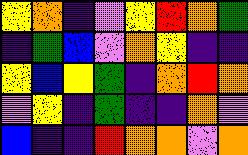[["yellow", "orange", "indigo", "violet", "yellow", "red", "orange", "green"], ["indigo", "green", "blue", "violet", "orange", "yellow", "indigo", "indigo"], ["yellow", "blue", "yellow", "green", "indigo", "orange", "red", "orange"], ["violet", "yellow", "indigo", "green", "indigo", "indigo", "orange", "violet"], ["blue", "indigo", "indigo", "red", "orange", "orange", "violet", "orange"]]